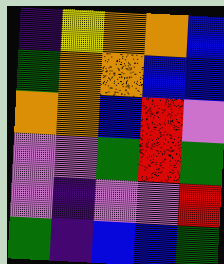[["indigo", "yellow", "orange", "orange", "blue"], ["green", "orange", "orange", "blue", "blue"], ["orange", "orange", "blue", "red", "violet"], ["violet", "violet", "green", "red", "green"], ["violet", "indigo", "violet", "violet", "red"], ["green", "indigo", "blue", "blue", "green"]]